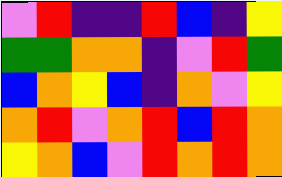[["violet", "red", "indigo", "indigo", "red", "blue", "indigo", "yellow"], ["green", "green", "orange", "orange", "indigo", "violet", "red", "green"], ["blue", "orange", "yellow", "blue", "indigo", "orange", "violet", "yellow"], ["orange", "red", "violet", "orange", "red", "blue", "red", "orange"], ["yellow", "orange", "blue", "violet", "red", "orange", "red", "orange"]]